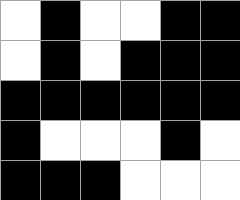[["white", "black", "white", "white", "black", "black"], ["white", "black", "white", "black", "black", "black"], ["black", "black", "black", "black", "black", "black"], ["black", "white", "white", "white", "black", "white"], ["black", "black", "black", "white", "white", "white"]]